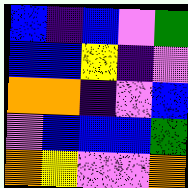[["blue", "indigo", "blue", "violet", "green"], ["blue", "blue", "yellow", "indigo", "violet"], ["orange", "orange", "indigo", "violet", "blue"], ["violet", "blue", "blue", "blue", "green"], ["orange", "yellow", "violet", "violet", "orange"]]